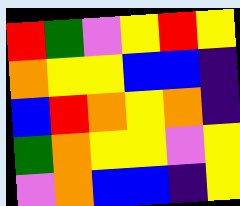[["red", "green", "violet", "yellow", "red", "yellow"], ["orange", "yellow", "yellow", "blue", "blue", "indigo"], ["blue", "red", "orange", "yellow", "orange", "indigo"], ["green", "orange", "yellow", "yellow", "violet", "yellow"], ["violet", "orange", "blue", "blue", "indigo", "yellow"]]